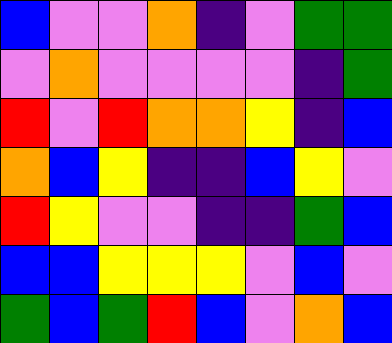[["blue", "violet", "violet", "orange", "indigo", "violet", "green", "green"], ["violet", "orange", "violet", "violet", "violet", "violet", "indigo", "green"], ["red", "violet", "red", "orange", "orange", "yellow", "indigo", "blue"], ["orange", "blue", "yellow", "indigo", "indigo", "blue", "yellow", "violet"], ["red", "yellow", "violet", "violet", "indigo", "indigo", "green", "blue"], ["blue", "blue", "yellow", "yellow", "yellow", "violet", "blue", "violet"], ["green", "blue", "green", "red", "blue", "violet", "orange", "blue"]]